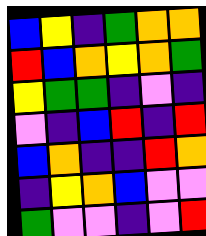[["blue", "yellow", "indigo", "green", "orange", "orange"], ["red", "blue", "orange", "yellow", "orange", "green"], ["yellow", "green", "green", "indigo", "violet", "indigo"], ["violet", "indigo", "blue", "red", "indigo", "red"], ["blue", "orange", "indigo", "indigo", "red", "orange"], ["indigo", "yellow", "orange", "blue", "violet", "violet"], ["green", "violet", "violet", "indigo", "violet", "red"]]